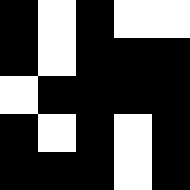[["black", "white", "black", "white", "white"], ["black", "white", "black", "black", "black"], ["white", "black", "black", "black", "black"], ["black", "white", "black", "white", "black"], ["black", "black", "black", "white", "black"]]